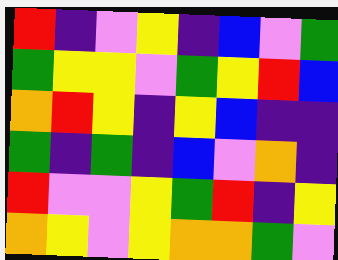[["red", "indigo", "violet", "yellow", "indigo", "blue", "violet", "green"], ["green", "yellow", "yellow", "violet", "green", "yellow", "red", "blue"], ["orange", "red", "yellow", "indigo", "yellow", "blue", "indigo", "indigo"], ["green", "indigo", "green", "indigo", "blue", "violet", "orange", "indigo"], ["red", "violet", "violet", "yellow", "green", "red", "indigo", "yellow"], ["orange", "yellow", "violet", "yellow", "orange", "orange", "green", "violet"]]